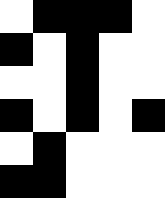[["white", "black", "black", "black", "white"], ["black", "white", "black", "white", "white"], ["white", "white", "black", "white", "white"], ["black", "white", "black", "white", "black"], ["white", "black", "white", "white", "white"], ["black", "black", "white", "white", "white"]]